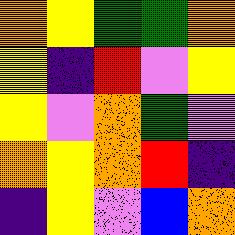[["orange", "yellow", "green", "green", "orange"], ["yellow", "indigo", "red", "violet", "yellow"], ["yellow", "violet", "orange", "green", "violet"], ["orange", "yellow", "orange", "red", "indigo"], ["indigo", "yellow", "violet", "blue", "orange"]]